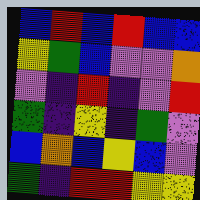[["blue", "red", "blue", "red", "blue", "blue"], ["yellow", "green", "blue", "violet", "violet", "orange"], ["violet", "indigo", "red", "indigo", "violet", "red"], ["green", "indigo", "yellow", "indigo", "green", "violet"], ["blue", "orange", "blue", "yellow", "blue", "violet"], ["green", "indigo", "red", "red", "yellow", "yellow"]]